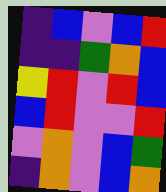[["indigo", "blue", "violet", "blue", "red"], ["indigo", "indigo", "green", "orange", "blue"], ["yellow", "red", "violet", "red", "blue"], ["blue", "red", "violet", "violet", "red"], ["violet", "orange", "violet", "blue", "green"], ["indigo", "orange", "violet", "blue", "orange"]]